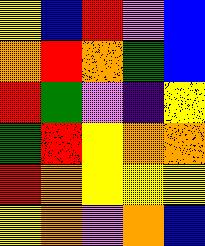[["yellow", "blue", "red", "violet", "blue"], ["orange", "red", "orange", "green", "blue"], ["red", "green", "violet", "indigo", "yellow"], ["green", "red", "yellow", "orange", "orange"], ["red", "orange", "yellow", "yellow", "yellow"], ["yellow", "orange", "violet", "orange", "blue"]]